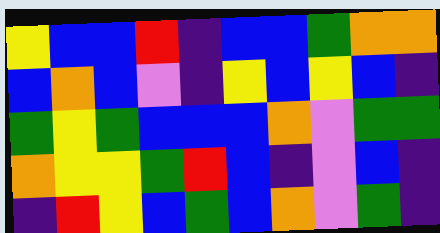[["yellow", "blue", "blue", "red", "indigo", "blue", "blue", "green", "orange", "orange"], ["blue", "orange", "blue", "violet", "indigo", "yellow", "blue", "yellow", "blue", "indigo"], ["green", "yellow", "green", "blue", "blue", "blue", "orange", "violet", "green", "green"], ["orange", "yellow", "yellow", "green", "red", "blue", "indigo", "violet", "blue", "indigo"], ["indigo", "red", "yellow", "blue", "green", "blue", "orange", "violet", "green", "indigo"]]